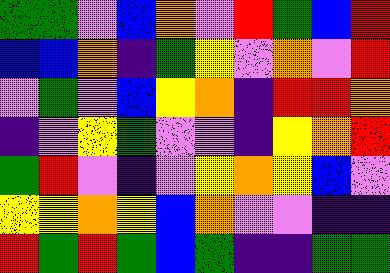[["green", "green", "violet", "blue", "orange", "violet", "red", "green", "blue", "red"], ["blue", "blue", "orange", "indigo", "green", "yellow", "violet", "orange", "violet", "red"], ["violet", "green", "violet", "blue", "yellow", "orange", "indigo", "red", "red", "orange"], ["indigo", "violet", "yellow", "green", "violet", "violet", "indigo", "yellow", "orange", "red"], ["green", "red", "violet", "indigo", "violet", "yellow", "orange", "yellow", "blue", "violet"], ["yellow", "yellow", "orange", "yellow", "blue", "orange", "violet", "violet", "indigo", "indigo"], ["red", "green", "red", "green", "blue", "green", "indigo", "indigo", "green", "green"]]